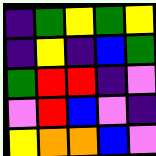[["indigo", "green", "yellow", "green", "yellow"], ["indigo", "yellow", "indigo", "blue", "green"], ["green", "red", "red", "indigo", "violet"], ["violet", "red", "blue", "violet", "indigo"], ["yellow", "orange", "orange", "blue", "violet"]]